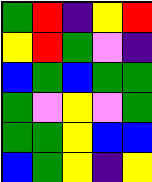[["green", "red", "indigo", "yellow", "red"], ["yellow", "red", "green", "violet", "indigo"], ["blue", "green", "blue", "green", "green"], ["green", "violet", "yellow", "violet", "green"], ["green", "green", "yellow", "blue", "blue"], ["blue", "green", "yellow", "indigo", "yellow"]]